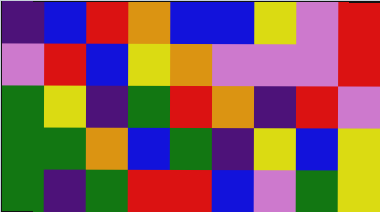[["indigo", "blue", "red", "orange", "blue", "blue", "yellow", "violet", "red"], ["violet", "red", "blue", "yellow", "orange", "violet", "violet", "violet", "red"], ["green", "yellow", "indigo", "green", "red", "orange", "indigo", "red", "violet"], ["green", "green", "orange", "blue", "green", "indigo", "yellow", "blue", "yellow"], ["green", "indigo", "green", "red", "red", "blue", "violet", "green", "yellow"]]